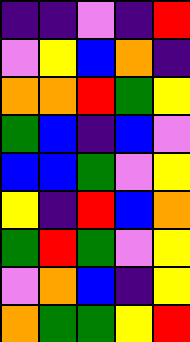[["indigo", "indigo", "violet", "indigo", "red"], ["violet", "yellow", "blue", "orange", "indigo"], ["orange", "orange", "red", "green", "yellow"], ["green", "blue", "indigo", "blue", "violet"], ["blue", "blue", "green", "violet", "yellow"], ["yellow", "indigo", "red", "blue", "orange"], ["green", "red", "green", "violet", "yellow"], ["violet", "orange", "blue", "indigo", "yellow"], ["orange", "green", "green", "yellow", "red"]]